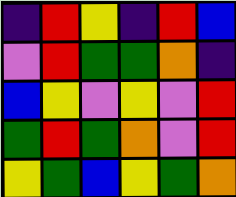[["indigo", "red", "yellow", "indigo", "red", "blue"], ["violet", "red", "green", "green", "orange", "indigo"], ["blue", "yellow", "violet", "yellow", "violet", "red"], ["green", "red", "green", "orange", "violet", "red"], ["yellow", "green", "blue", "yellow", "green", "orange"]]